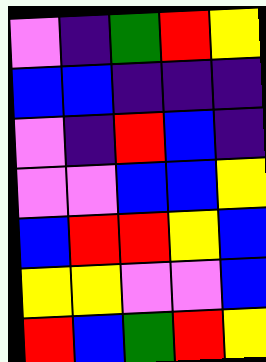[["violet", "indigo", "green", "red", "yellow"], ["blue", "blue", "indigo", "indigo", "indigo"], ["violet", "indigo", "red", "blue", "indigo"], ["violet", "violet", "blue", "blue", "yellow"], ["blue", "red", "red", "yellow", "blue"], ["yellow", "yellow", "violet", "violet", "blue"], ["red", "blue", "green", "red", "yellow"]]